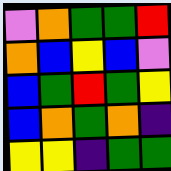[["violet", "orange", "green", "green", "red"], ["orange", "blue", "yellow", "blue", "violet"], ["blue", "green", "red", "green", "yellow"], ["blue", "orange", "green", "orange", "indigo"], ["yellow", "yellow", "indigo", "green", "green"]]